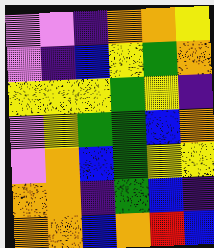[["violet", "violet", "indigo", "orange", "orange", "yellow"], ["violet", "indigo", "blue", "yellow", "green", "orange"], ["yellow", "yellow", "yellow", "green", "yellow", "indigo"], ["violet", "yellow", "green", "green", "blue", "orange"], ["violet", "orange", "blue", "green", "yellow", "yellow"], ["orange", "orange", "indigo", "green", "blue", "indigo"], ["orange", "orange", "blue", "orange", "red", "blue"]]